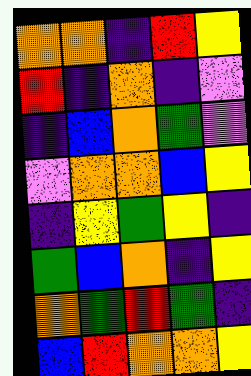[["orange", "orange", "indigo", "red", "yellow"], ["red", "indigo", "orange", "indigo", "violet"], ["indigo", "blue", "orange", "green", "violet"], ["violet", "orange", "orange", "blue", "yellow"], ["indigo", "yellow", "green", "yellow", "indigo"], ["green", "blue", "orange", "indigo", "yellow"], ["orange", "green", "red", "green", "indigo"], ["blue", "red", "orange", "orange", "yellow"]]